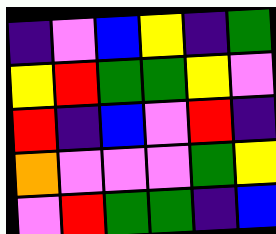[["indigo", "violet", "blue", "yellow", "indigo", "green"], ["yellow", "red", "green", "green", "yellow", "violet"], ["red", "indigo", "blue", "violet", "red", "indigo"], ["orange", "violet", "violet", "violet", "green", "yellow"], ["violet", "red", "green", "green", "indigo", "blue"]]